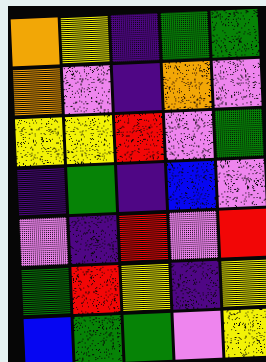[["orange", "yellow", "indigo", "green", "green"], ["orange", "violet", "indigo", "orange", "violet"], ["yellow", "yellow", "red", "violet", "green"], ["indigo", "green", "indigo", "blue", "violet"], ["violet", "indigo", "red", "violet", "red"], ["green", "red", "yellow", "indigo", "yellow"], ["blue", "green", "green", "violet", "yellow"]]